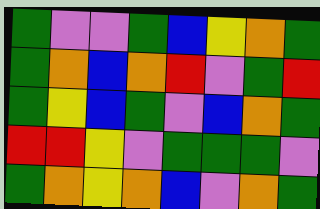[["green", "violet", "violet", "green", "blue", "yellow", "orange", "green"], ["green", "orange", "blue", "orange", "red", "violet", "green", "red"], ["green", "yellow", "blue", "green", "violet", "blue", "orange", "green"], ["red", "red", "yellow", "violet", "green", "green", "green", "violet"], ["green", "orange", "yellow", "orange", "blue", "violet", "orange", "green"]]